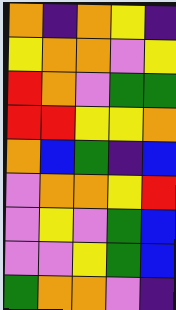[["orange", "indigo", "orange", "yellow", "indigo"], ["yellow", "orange", "orange", "violet", "yellow"], ["red", "orange", "violet", "green", "green"], ["red", "red", "yellow", "yellow", "orange"], ["orange", "blue", "green", "indigo", "blue"], ["violet", "orange", "orange", "yellow", "red"], ["violet", "yellow", "violet", "green", "blue"], ["violet", "violet", "yellow", "green", "blue"], ["green", "orange", "orange", "violet", "indigo"]]